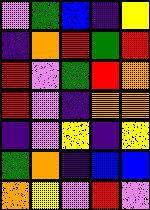[["violet", "green", "blue", "indigo", "yellow"], ["indigo", "orange", "red", "green", "red"], ["red", "violet", "green", "red", "orange"], ["red", "violet", "indigo", "orange", "orange"], ["indigo", "violet", "yellow", "indigo", "yellow"], ["green", "orange", "indigo", "blue", "blue"], ["orange", "yellow", "violet", "red", "violet"]]